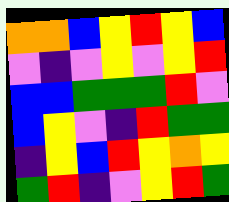[["orange", "orange", "blue", "yellow", "red", "yellow", "blue"], ["violet", "indigo", "violet", "yellow", "violet", "yellow", "red"], ["blue", "blue", "green", "green", "green", "red", "violet"], ["blue", "yellow", "violet", "indigo", "red", "green", "green"], ["indigo", "yellow", "blue", "red", "yellow", "orange", "yellow"], ["green", "red", "indigo", "violet", "yellow", "red", "green"]]